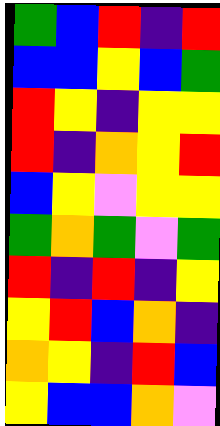[["green", "blue", "red", "indigo", "red"], ["blue", "blue", "yellow", "blue", "green"], ["red", "yellow", "indigo", "yellow", "yellow"], ["red", "indigo", "orange", "yellow", "red"], ["blue", "yellow", "violet", "yellow", "yellow"], ["green", "orange", "green", "violet", "green"], ["red", "indigo", "red", "indigo", "yellow"], ["yellow", "red", "blue", "orange", "indigo"], ["orange", "yellow", "indigo", "red", "blue"], ["yellow", "blue", "blue", "orange", "violet"]]